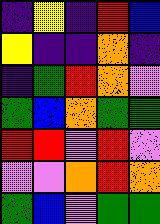[["indigo", "yellow", "indigo", "red", "blue"], ["yellow", "indigo", "indigo", "orange", "indigo"], ["indigo", "green", "red", "orange", "violet"], ["green", "blue", "orange", "green", "green"], ["red", "red", "violet", "red", "violet"], ["violet", "violet", "orange", "red", "orange"], ["green", "blue", "violet", "green", "green"]]